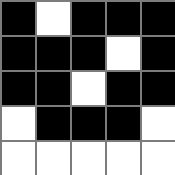[["black", "white", "black", "black", "black"], ["black", "black", "black", "white", "black"], ["black", "black", "white", "black", "black"], ["white", "black", "black", "black", "white"], ["white", "white", "white", "white", "white"]]